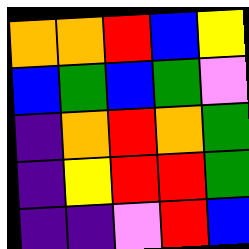[["orange", "orange", "red", "blue", "yellow"], ["blue", "green", "blue", "green", "violet"], ["indigo", "orange", "red", "orange", "green"], ["indigo", "yellow", "red", "red", "green"], ["indigo", "indigo", "violet", "red", "blue"]]